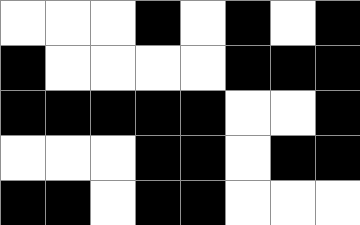[["white", "white", "white", "black", "white", "black", "white", "black"], ["black", "white", "white", "white", "white", "black", "black", "black"], ["black", "black", "black", "black", "black", "white", "white", "black"], ["white", "white", "white", "black", "black", "white", "black", "black"], ["black", "black", "white", "black", "black", "white", "white", "white"]]